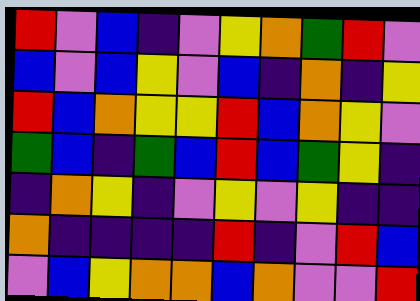[["red", "violet", "blue", "indigo", "violet", "yellow", "orange", "green", "red", "violet"], ["blue", "violet", "blue", "yellow", "violet", "blue", "indigo", "orange", "indigo", "yellow"], ["red", "blue", "orange", "yellow", "yellow", "red", "blue", "orange", "yellow", "violet"], ["green", "blue", "indigo", "green", "blue", "red", "blue", "green", "yellow", "indigo"], ["indigo", "orange", "yellow", "indigo", "violet", "yellow", "violet", "yellow", "indigo", "indigo"], ["orange", "indigo", "indigo", "indigo", "indigo", "red", "indigo", "violet", "red", "blue"], ["violet", "blue", "yellow", "orange", "orange", "blue", "orange", "violet", "violet", "red"]]